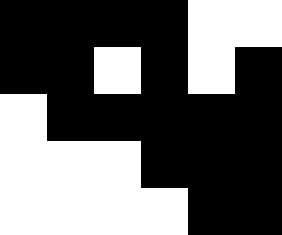[["black", "black", "black", "black", "white", "white"], ["black", "black", "white", "black", "white", "black"], ["white", "black", "black", "black", "black", "black"], ["white", "white", "white", "black", "black", "black"], ["white", "white", "white", "white", "black", "black"]]